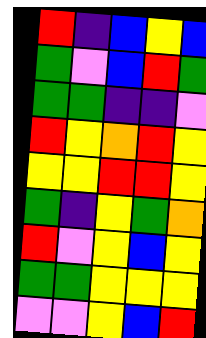[["red", "indigo", "blue", "yellow", "blue"], ["green", "violet", "blue", "red", "green"], ["green", "green", "indigo", "indigo", "violet"], ["red", "yellow", "orange", "red", "yellow"], ["yellow", "yellow", "red", "red", "yellow"], ["green", "indigo", "yellow", "green", "orange"], ["red", "violet", "yellow", "blue", "yellow"], ["green", "green", "yellow", "yellow", "yellow"], ["violet", "violet", "yellow", "blue", "red"]]